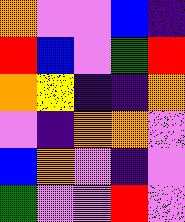[["orange", "violet", "violet", "blue", "indigo"], ["red", "blue", "violet", "green", "red"], ["orange", "yellow", "indigo", "indigo", "orange"], ["violet", "indigo", "orange", "orange", "violet"], ["blue", "orange", "violet", "indigo", "violet"], ["green", "violet", "violet", "red", "violet"]]